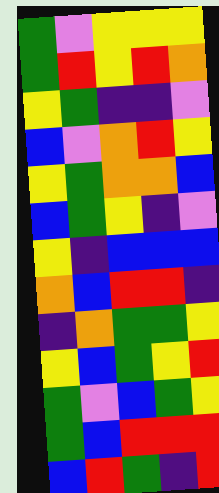[["green", "violet", "yellow", "yellow", "yellow"], ["green", "red", "yellow", "red", "orange"], ["yellow", "green", "indigo", "indigo", "violet"], ["blue", "violet", "orange", "red", "yellow"], ["yellow", "green", "orange", "orange", "blue"], ["blue", "green", "yellow", "indigo", "violet"], ["yellow", "indigo", "blue", "blue", "blue"], ["orange", "blue", "red", "red", "indigo"], ["indigo", "orange", "green", "green", "yellow"], ["yellow", "blue", "green", "yellow", "red"], ["green", "violet", "blue", "green", "yellow"], ["green", "blue", "red", "red", "red"], ["blue", "red", "green", "indigo", "red"]]